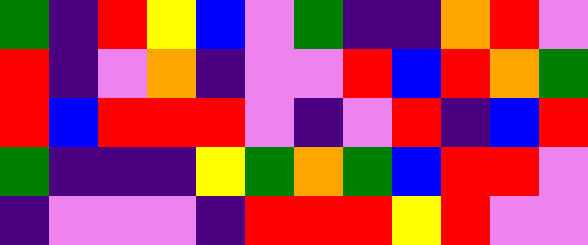[["green", "indigo", "red", "yellow", "blue", "violet", "green", "indigo", "indigo", "orange", "red", "violet"], ["red", "indigo", "violet", "orange", "indigo", "violet", "violet", "red", "blue", "red", "orange", "green"], ["red", "blue", "red", "red", "red", "violet", "indigo", "violet", "red", "indigo", "blue", "red"], ["green", "indigo", "indigo", "indigo", "yellow", "green", "orange", "green", "blue", "red", "red", "violet"], ["indigo", "violet", "violet", "violet", "indigo", "red", "red", "red", "yellow", "red", "violet", "violet"]]